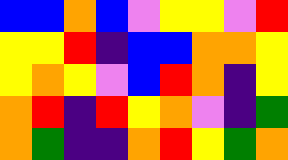[["blue", "blue", "orange", "blue", "violet", "yellow", "yellow", "violet", "red"], ["yellow", "yellow", "red", "indigo", "blue", "blue", "orange", "orange", "yellow"], ["yellow", "orange", "yellow", "violet", "blue", "red", "orange", "indigo", "yellow"], ["orange", "red", "indigo", "red", "yellow", "orange", "violet", "indigo", "green"], ["orange", "green", "indigo", "indigo", "orange", "red", "yellow", "green", "orange"]]